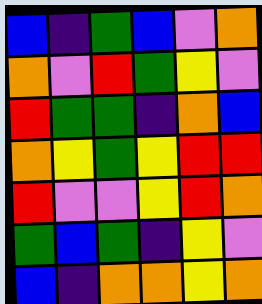[["blue", "indigo", "green", "blue", "violet", "orange"], ["orange", "violet", "red", "green", "yellow", "violet"], ["red", "green", "green", "indigo", "orange", "blue"], ["orange", "yellow", "green", "yellow", "red", "red"], ["red", "violet", "violet", "yellow", "red", "orange"], ["green", "blue", "green", "indigo", "yellow", "violet"], ["blue", "indigo", "orange", "orange", "yellow", "orange"]]